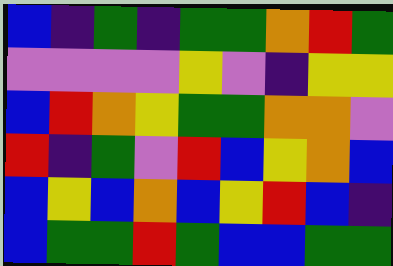[["blue", "indigo", "green", "indigo", "green", "green", "orange", "red", "green"], ["violet", "violet", "violet", "violet", "yellow", "violet", "indigo", "yellow", "yellow"], ["blue", "red", "orange", "yellow", "green", "green", "orange", "orange", "violet"], ["red", "indigo", "green", "violet", "red", "blue", "yellow", "orange", "blue"], ["blue", "yellow", "blue", "orange", "blue", "yellow", "red", "blue", "indigo"], ["blue", "green", "green", "red", "green", "blue", "blue", "green", "green"]]